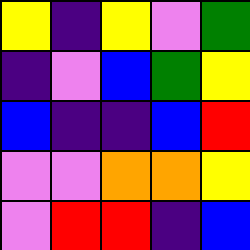[["yellow", "indigo", "yellow", "violet", "green"], ["indigo", "violet", "blue", "green", "yellow"], ["blue", "indigo", "indigo", "blue", "red"], ["violet", "violet", "orange", "orange", "yellow"], ["violet", "red", "red", "indigo", "blue"]]